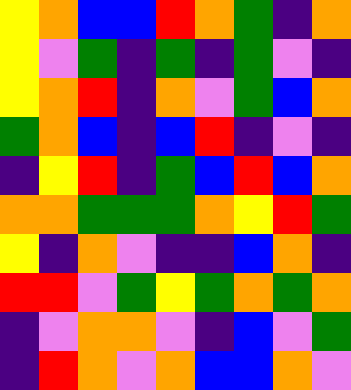[["yellow", "orange", "blue", "blue", "red", "orange", "green", "indigo", "orange"], ["yellow", "violet", "green", "indigo", "green", "indigo", "green", "violet", "indigo"], ["yellow", "orange", "red", "indigo", "orange", "violet", "green", "blue", "orange"], ["green", "orange", "blue", "indigo", "blue", "red", "indigo", "violet", "indigo"], ["indigo", "yellow", "red", "indigo", "green", "blue", "red", "blue", "orange"], ["orange", "orange", "green", "green", "green", "orange", "yellow", "red", "green"], ["yellow", "indigo", "orange", "violet", "indigo", "indigo", "blue", "orange", "indigo"], ["red", "red", "violet", "green", "yellow", "green", "orange", "green", "orange"], ["indigo", "violet", "orange", "orange", "violet", "indigo", "blue", "violet", "green"], ["indigo", "red", "orange", "violet", "orange", "blue", "blue", "orange", "violet"]]